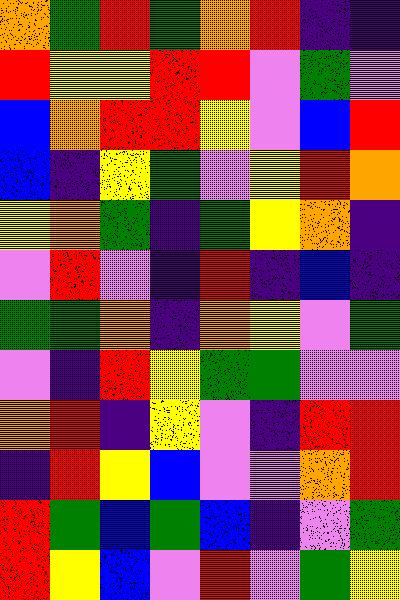[["orange", "green", "red", "green", "orange", "red", "indigo", "indigo"], ["red", "yellow", "yellow", "red", "red", "violet", "green", "violet"], ["blue", "orange", "red", "red", "yellow", "violet", "blue", "red"], ["blue", "indigo", "yellow", "green", "violet", "yellow", "red", "orange"], ["yellow", "orange", "green", "indigo", "green", "yellow", "orange", "indigo"], ["violet", "red", "violet", "indigo", "red", "indigo", "blue", "indigo"], ["green", "green", "orange", "indigo", "orange", "yellow", "violet", "green"], ["violet", "indigo", "red", "yellow", "green", "green", "violet", "violet"], ["orange", "red", "indigo", "yellow", "violet", "indigo", "red", "red"], ["indigo", "red", "yellow", "blue", "violet", "violet", "orange", "red"], ["red", "green", "blue", "green", "blue", "indigo", "violet", "green"], ["red", "yellow", "blue", "violet", "red", "violet", "green", "yellow"]]